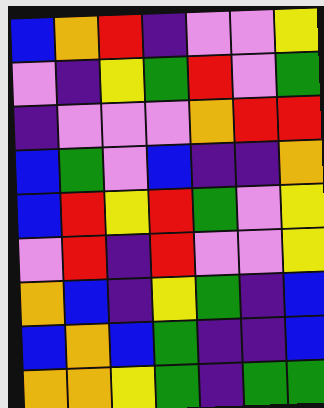[["blue", "orange", "red", "indigo", "violet", "violet", "yellow"], ["violet", "indigo", "yellow", "green", "red", "violet", "green"], ["indigo", "violet", "violet", "violet", "orange", "red", "red"], ["blue", "green", "violet", "blue", "indigo", "indigo", "orange"], ["blue", "red", "yellow", "red", "green", "violet", "yellow"], ["violet", "red", "indigo", "red", "violet", "violet", "yellow"], ["orange", "blue", "indigo", "yellow", "green", "indigo", "blue"], ["blue", "orange", "blue", "green", "indigo", "indigo", "blue"], ["orange", "orange", "yellow", "green", "indigo", "green", "green"]]